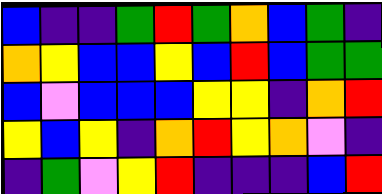[["blue", "indigo", "indigo", "green", "red", "green", "orange", "blue", "green", "indigo"], ["orange", "yellow", "blue", "blue", "yellow", "blue", "red", "blue", "green", "green"], ["blue", "violet", "blue", "blue", "blue", "yellow", "yellow", "indigo", "orange", "red"], ["yellow", "blue", "yellow", "indigo", "orange", "red", "yellow", "orange", "violet", "indigo"], ["indigo", "green", "violet", "yellow", "red", "indigo", "indigo", "indigo", "blue", "red"]]